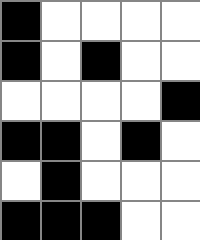[["black", "white", "white", "white", "white"], ["black", "white", "black", "white", "white"], ["white", "white", "white", "white", "black"], ["black", "black", "white", "black", "white"], ["white", "black", "white", "white", "white"], ["black", "black", "black", "white", "white"]]